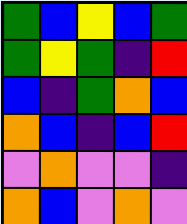[["green", "blue", "yellow", "blue", "green"], ["green", "yellow", "green", "indigo", "red"], ["blue", "indigo", "green", "orange", "blue"], ["orange", "blue", "indigo", "blue", "red"], ["violet", "orange", "violet", "violet", "indigo"], ["orange", "blue", "violet", "orange", "violet"]]